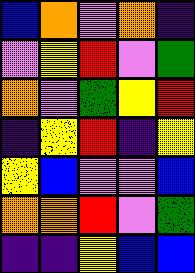[["blue", "orange", "violet", "orange", "indigo"], ["violet", "yellow", "red", "violet", "green"], ["orange", "violet", "green", "yellow", "red"], ["indigo", "yellow", "red", "indigo", "yellow"], ["yellow", "blue", "violet", "violet", "blue"], ["orange", "orange", "red", "violet", "green"], ["indigo", "indigo", "yellow", "blue", "blue"]]